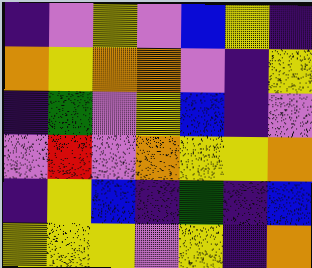[["indigo", "violet", "yellow", "violet", "blue", "yellow", "indigo"], ["orange", "yellow", "orange", "orange", "violet", "indigo", "yellow"], ["indigo", "green", "violet", "yellow", "blue", "indigo", "violet"], ["violet", "red", "violet", "orange", "yellow", "yellow", "orange"], ["indigo", "yellow", "blue", "indigo", "green", "indigo", "blue"], ["yellow", "yellow", "yellow", "violet", "yellow", "indigo", "orange"]]